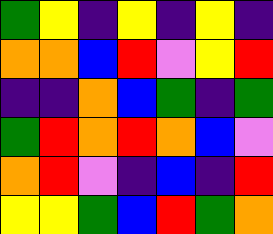[["green", "yellow", "indigo", "yellow", "indigo", "yellow", "indigo"], ["orange", "orange", "blue", "red", "violet", "yellow", "red"], ["indigo", "indigo", "orange", "blue", "green", "indigo", "green"], ["green", "red", "orange", "red", "orange", "blue", "violet"], ["orange", "red", "violet", "indigo", "blue", "indigo", "red"], ["yellow", "yellow", "green", "blue", "red", "green", "orange"]]